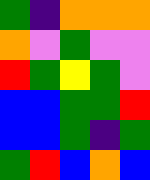[["green", "indigo", "orange", "orange", "orange"], ["orange", "violet", "green", "violet", "violet"], ["red", "green", "yellow", "green", "violet"], ["blue", "blue", "green", "green", "red"], ["blue", "blue", "green", "indigo", "green"], ["green", "red", "blue", "orange", "blue"]]